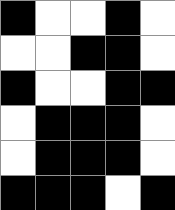[["black", "white", "white", "black", "white"], ["white", "white", "black", "black", "white"], ["black", "white", "white", "black", "black"], ["white", "black", "black", "black", "white"], ["white", "black", "black", "black", "white"], ["black", "black", "black", "white", "black"]]